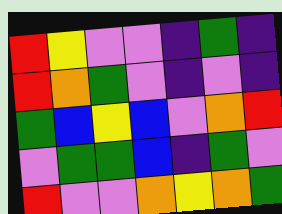[["red", "yellow", "violet", "violet", "indigo", "green", "indigo"], ["red", "orange", "green", "violet", "indigo", "violet", "indigo"], ["green", "blue", "yellow", "blue", "violet", "orange", "red"], ["violet", "green", "green", "blue", "indigo", "green", "violet"], ["red", "violet", "violet", "orange", "yellow", "orange", "green"]]